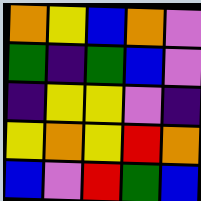[["orange", "yellow", "blue", "orange", "violet"], ["green", "indigo", "green", "blue", "violet"], ["indigo", "yellow", "yellow", "violet", "indigo"], ["yellow", "orange", "yellow", "red", "orange"], ["blue", "violet", "red", "green", "blue"]]